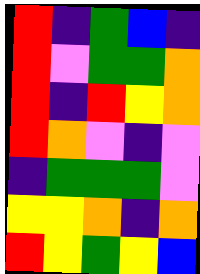[["red", "indigo", "green", "blue", "indigo"], ["red", "violet", "green", "green", "orange"], ["red", "indigo", "red", "yellow", "orange"], ["red", "orange", "violet", "indigo", "violet"], ["indigo", "green", "green", "green", "violet"], ["yellow", "yellow", "orange", "indigo", "orange"], ["red", "yellow", "green", "yellow", "blue"]]